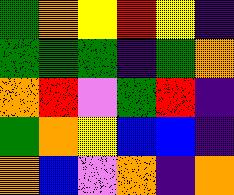[["green", "orange", "yellow", "red", "yellow", "indigo"], ["green", "green", "green", "indigo", "green", "orange"], ["orange", "red", "violet", "green", "red", "indigo"], ["green", "orange", "yellow", "blue", "blue", "indigo"], ["orange", "blue", "violet", "orange", "indigo", "orange"]]